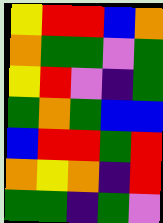[["yellow", "red", "red", "blue", "orange"], ["orange", "green", "green", "violet", "green"], ["yellow", "red", "violet", "indigo", "green"], ["green", "orange", "green", "blue", "blue"], ["blue", "red", "red", "green", "red"], ["orange", "yellow", "orange", "indigo", "red"], ["green", "green", "indigo", "green", "violet"]]